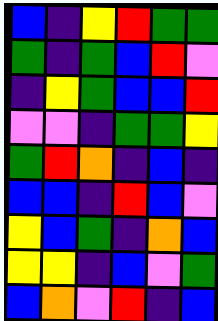[["blue", "indigo", "yellow", "red", "green", "green"], ["green", "indigo", "green", "blue", "red", "violet"], ["indigo", "yellow", "green", "blue", "blue", "red"], ["violet", "violet", "indigo", "green", "green", "yellow"], ["green", "red", "orange", "indigo", "blue", "indigo"], ["blue", "blue", "indigo", "red", "blue", "violet"], ["yellow", "blue", "green", "indigo", "orange", "blue"], ["yellow", "yellow", "indigo", "blue", "violet", "green"], ["blue", "orange", "violet", "red", "indigo", "blue"]]